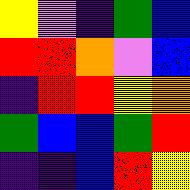[["yellow", "violet", "indigo", "green", "blue"], ["red", "red", "orange", "violet", "blue"], ["indigo", "red", "red", "yellow", "orange"], ["green", "blue", "blue", "green", "red"], ["indigo", "indigo", "blue", "red", "yellow"]]